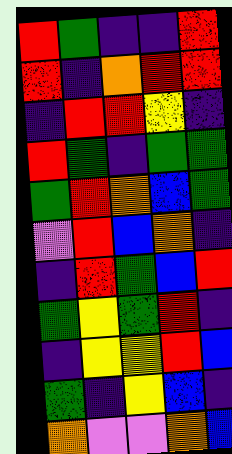[["red", "green", "indigo", "indigo", "red"], ["red", "indigo", "orange", "red", "red"], ["indigo", "red", "red", "yellow", "indigo"], ["red", "green", "indigo", "green", "green"], ["green", "red", "orange", "blue", "green"], ["violet", "red", "blue", "orange", "indigo"], ["indigo", "red", "green", "blue", "red"], ["green", "yellow", "green", "red", "indigo"], ["indigo", "yellow", "yellow", "red", "blue"], ["green", "indigo", "yellow", "blue", "indigo"], ["orange", "violet", "violet", "orange", "blue"]]